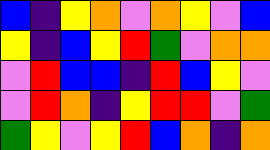[["blue", "indigo", "yellow", "orange", "violet", "orange", "yellow", "violet", "blue"], ["yellow", "indigo", "blue", "yellow", "red", "green", "violet", "orange", "orange"], ["violet", "red", "blue", "blue", "indigo", "red", "blue", "yellow", "violet"], ["violet", "red", "orange", "indigo", "yellow", "red", "red", "violet", "green"], ["green", "yellow", "violet", "yellow", "red", "blue", "orange", "indigo", "orange"]]